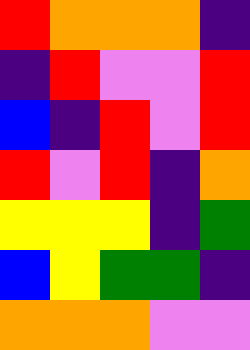[["red", "orange", "orange", "orange", "indigo"], ["indigo", "red", "violet", "violet", "red"], ["blue", "indigo", "red", "violet", "red"], ["red", "violet", "red", "indigo", "orange"], ["yellow", "yellow", "yellow", "indigo", "green"], ["blue", "yellow", "green", "green", "indigo"], ["orange", "orange", "orange", "violet", "violet"]]